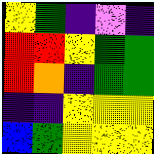[["yellow", "green", "indigo", "violet", "indigo"], ["red", "red", "yellow", "green", "green"], ["red", "orange", "indigo", "green", "green"], ["indigo", "indigo", "yellow", "yellow", "yellow"], ["blue", "green", "yellow", "yellow", "yellow"]]